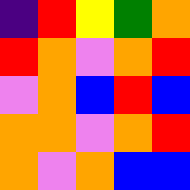[["indigo", "red", "yellow", "green", "orange"], ["red", "orange", "violet", "orange", "red"], ["violet", "orange", "blue", "red", "blue"], ["orange", "orange", "violet", "orange", "red"], ["orange", "violet", "orange", "blue", "blue"]]